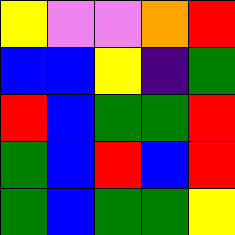[["yellow", "violet", "violet", "orange", "red"], ["blue", "blue", "yellow", "indigo", "green"], ["red", "blue", "green", "green", "red"], ["green", "blue", "red", "blue", "red"], ["green", "blue", "green", "green", "yellow"]]